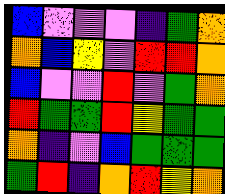[["blue", "violet", "violet", "violet", "indigo", "green", "orange"], ["orange", "blue", "yellow", "violet", "red", "red", "orange"], ["blue", "violet", "violet", "red", "violet", "green", "orange"], ["red", "green", "green", "red", "yellow", "green", "green"], ["orange", "indigo", "violet", "blue", "green", "green", "green"], ["green", "red", "indigo", "orange", "red", "yellow", "orange"]]